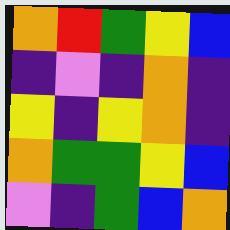[["orange", "red", "green", "yellow", "blue"], ["indigo", "violet", "indigo", "orange", "indigo"], ["yellow", "indigo", "yellow", "orange", "indigo"], ["orange", "green", "green", "yellow", "blue"], ["violet", "indigo", "green", "blue", "orange"]]